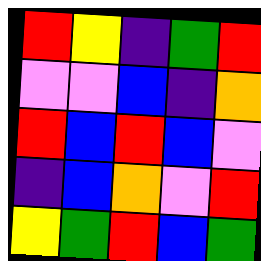[["red", "yellow", "indigo", "green", "red"], ["violet", "violet", "blue", "indigo", "orange"], ["red", "blue", "red", "blue", "violet"], ["indigo", "blue", "orange", "violet", "red"], ["yellow", "green", "red", "blue", "green"]]